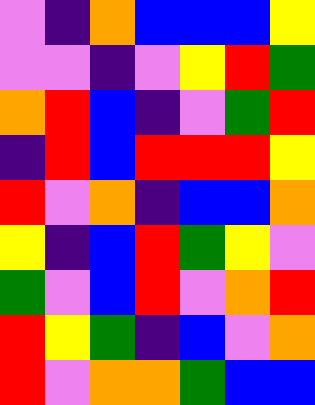[["violet", "indigo", "orange", "blue", "blue", "blue", "yellow"], ["violet", "violet", "indigo", "violet", "yellow", "red", "green"], ["orange", "red", "blue", "indigo", "violet", "green", "red"], ["indigo", "red", "blue", "red", "red", "red", "yellow"], ["red", "violet", "orange", "indigo", "blue", "blue", "orange"], ["yellow", "indigo", "blue", "red", "green", "yellow", "violet"], ["green", "violet", "blue", "red", "violet", "orange", "red"], ["red", "yellow", "green", "indigo", "blue", "violet", "orange"], ["red", "violet", "orange", "orange", "green", "blue", "blue"]]